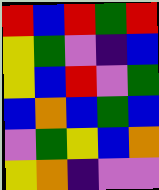[["red", "blue", "red", "green", "red"], ["yellow", "green", "violet", "indigo", "blue"], ["yellow", "blue", "red", "violet", "green"], ["blue", "orange", "blue", "green", "blue"], ["violet", "green", "yellow", "blue", "orange"], ["yellow", "orange", "indigo", "violet", "violet"]]